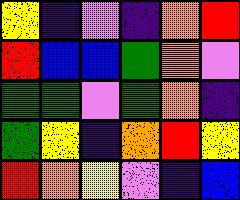[["yellow", "indigo", "violet", "indigo", "orange", "red"], ["red", "blue", "blue", "green", "orange", "violet"], ["green", "green", "violet", "green", "orange", "indigo"], ["green", "yellow", "indigo", "orange", "red", "yellow"], ["red", "orange", "yellow", "violet", "indigo", "blue"]]